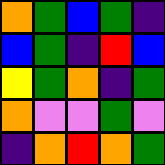[["orange", "green", "blue", "green", "indigo"], ["blue", "green", "indigo", "red", "blue"], ["yellow", "green", "orange", "indigo", "green"], ["orange", "violet", "violet", "green", "violet"], ["indigo", "orange", "red", "orange", "green"]]